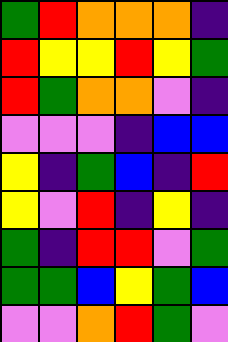[["green", "red", "orange", "orange", "orange", "indigo"], ["red", "yellow", "yellow", "red", "yellow", "green"], ["red", "green", "orange", "orange", "violet", "indigo"], ["violet", "violet", "violet", "indigo", "blue", "blue"], ["yellow", "indigo", "green", "blue", "indigo", "red"], ["yellow", "violet", "red", "indigo", "yellow", "indigo"], ["green", "indigo", "red", "red", "violet", "green"], ["green", "green", "blue", "yellow", "green", "blue"], ["violet", "violet", "orange", "red", "green", "violet"]]